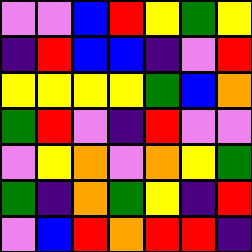[["violet", "violet", "blue", "red", "yellow", "green", "yellow"], ["indigo", "red", "blue", "blue", "indigo", "violet", "red"], ["yellow", "yellow", "yellow", "yellow", "green", "blue", "orange"], ["green", "red", "violet", "indigo", "red", "violet", "violet"], ["violet", "yellow", "orange", "violet", "orange", "yellow", "green"], ["green", "indigo", "orange", "green", "yellow", "indigo", "red"], ["violet", "blue", "red", "orange", "red", "red", "indigo"]]